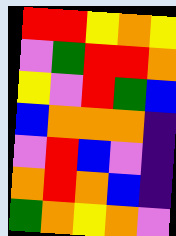[["red", "red", "yellow", "orange", "yellow"], ["violet", "green", "red", "red", "orange"], ["yellow", "violet", "red", "green", "blue"], ["blue", "orange", "orange", "orange", "indigo"], ["violet", "red", "blue", "violet", "indigo"], ["orange", "red", "orange", "blue", "indigo"], ["green", "orange", "yellow", "orange", "violet"]]